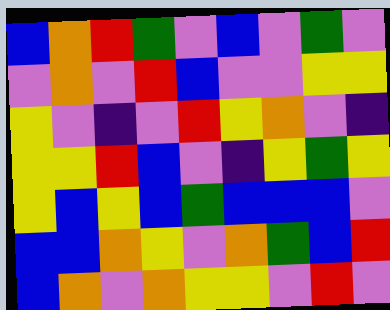[["blue", "orange", "red", "green", "violet", "blue", "violet", "green", "violet"], ["violet", "orange", "violet", "red", "blue", "violet", "violet", "yellow", "yellow"], ["yellow", "violet", "indigo", "violet", "red", "yellow", "orange", "violet", "indigo"], ["yellow", "yellow", "red", "blue", "violet", "indigo", "yellow", "green", "yellow"], ["yellow", "blue", "yellow", "blue", "green", "blue", "blue", "blue", "violet"], ["blue", "blue", "orange", "yellow", "violet", "orange", "green", "blue", "red"], ["blue", "orange", "violet", "orange", "yellow", "yellow", "violet", "red", "violet"]]